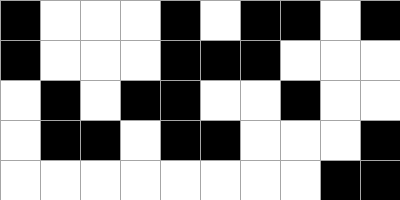[["black", "white", "white", "white", "black", "white", "black", "black", "white", "black"], ["black", "white", "white", "white", "black", "black", "black", "white", "white", "white"], ["white", "black", "white", "black", "black", "white", "white", "black", "white", "white"], ["white", "black", "black", "white", "black", "black", "white", "white", "white", "black"], ["white", "white", "white", "white", "white", "white", "white", "white", "black", "black"]]